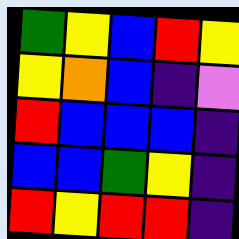[["green", "yellow", "blue", "red", "yellow"], ["yellow", "orange", "blue", "indigo", "violet"], ["red", "blue", "blue", "blue", "indigo"], ["blue", "blue", "green", "yellow", "indigo"], ["red", "yellow", "red", "red", "indigo"]]